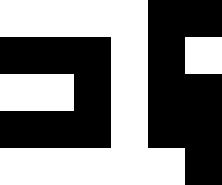[["white", "white", "white", "white", "black", "black"], ["black", "black", "black", "white", "black", "white"], ["white", "white", "black", "white", "black", "black"], ["black", "black", "black", "white", "black", "black"], ["white", "white", "white", "white", "white", "black"]]